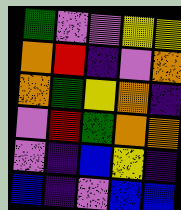[["green", "violet", "violet", "yellow", "yellow"], ["orange", "red", "indigo", "violet", "orange"], ["orange", "green", "yellow", "orange", "indigo"], ["violet", "red", "green", "orange", "orange"], ["violet", "indigo", "blue", "yellow", "indigo"], ["blue", "indigo", "violet", "blue", "blue"]]